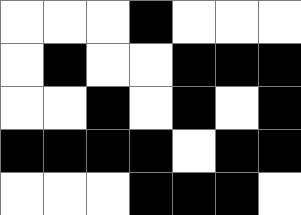[["white", "white", "white", "black", "white", "white", "white"], ["white", "black", "white", "white", "black", "black", "black"], ["white", "white", "black", "white", "black", "white", "black"], ["black", "black", "black", "black", "white", "black", "black"], ["white", "white", "white", "black", "black", "black", "white"]]